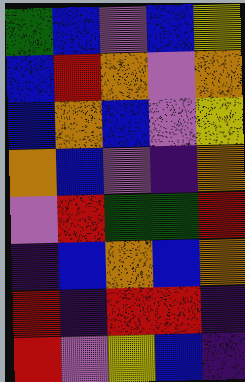[["green", "blue", "violet", "blue", "yellow"], ["blue", "red", "orange", "violet", "orange"], ["blue", "orange", "blue", "violet", "yellow"], ["orange", "blue", "violet", "indigo", "orange"], ["violet", "red", "green", "green", "red"], ["indigo", "blue", "orange", "blue", "orange"], ["red", "indigo", "red", "red", "indigo"], ["red", "violet", "yellow", "blue", "indigo"]]